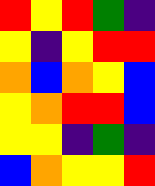[["red", "yellow", "red", "green", "indigo"], ["yellow", "indigo", "yellow", "red", "red"], ["orange", "blue", "orange", "yellow", "blue"], ["yellow", "orange", "red", "red", "blue"], ["yellow", "yellow", "indigo", "green", "indigo"], ["blue", "orange", "yellow", "yellow", "red"]]